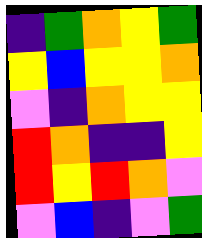[["indigo", "green", "orange", "yellow", "green"], ["yellow", "blue", "yellow", "yellow", "orange"], ["violet", "indigo", "orange", "yellow", "yellow"], ["red", "orange", "indigo", "indigo", "yellow"], ["red", "yellow", "red", "orange", "violet"], ["violet", "blue", "indigo", "violet", "green"]]